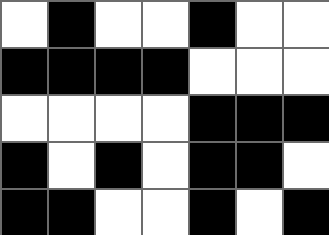[["white", "black", "white", "white", "black", "white", "white"], ["black", "black", "black", "black", "white", "white", "white"], ["white", "white", "white", "white", "black", "black", "black"], ["black", "white", "black", "white", "black", "black", "white"], ["black", "black", "white", "white", "black", "white", "black"]]